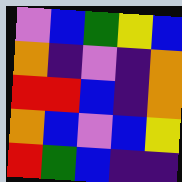[["violet", "blue", "green", "yellow", "blue"], ["orange", "indigo", "violet", "indigo", "orange"], ["red", "red", "blue", "indigo", "orange"], ["orange", "blue", "violet", "blue", "yellow"], ["red", "green", "blue", "indigo", "indigo"]]